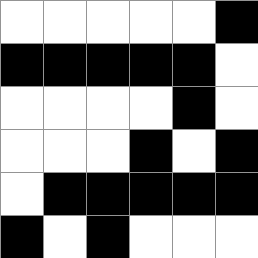[["white", "white", "white", "white", "white", "black"], ["black", "black", "black", "black", "black", "white"], ["white", "white", "white", "white", "black", "white"], ["white", "white", "white", "black", "white", "black"], ["white", "black", "black", "black", "black", "black"], ["black", "white", "black", "white", "white", "white"]]